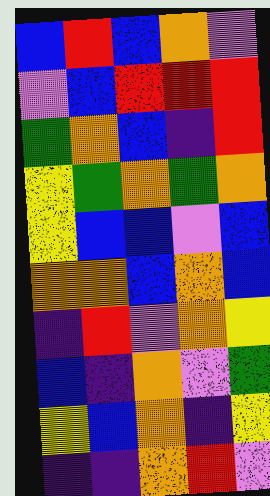[["blue", "red", "blue", "orange", "violet"], ["violet", "blue", "red", "red", "red"], ["green", "orange", "blue", "indigo", "red"], ["yellow", "green", "orange", "green", "orange"], ["yellow", "blue", "blue", "violet", "blue"], ["orange", "orange", "blue", "orange", "blue"], ["indigo", "red", "violet", "orange", "yellow"], ["blue", "indigo", "orange", "violet", "green"], ["yellow", "blue", "orange", "indigo", "yellow"], ["indigo", "indigo", "orange", "red", "violet"]]